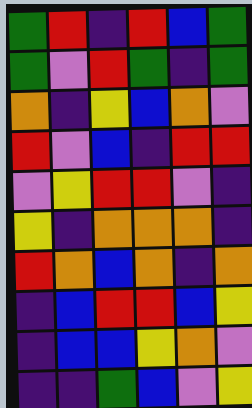[["green", "red", "indigo", "red", "blue", "green"], ["green", "violet", "red", "green", "indigo", "green"], ["orange", "indigo", "yellow", "blue", "orange", "violet"], ["red", "violet", "blue", "indigo", "red", "red"], ["violet", "yellow", "red", "red", "violet", "indigo"], ["yellow", "indigo", "orange", "orange", "orange", "indigo"], ["red", "orange", "blue", "orange", "indigo", "orange"], ["indigo", "blue", "red", "red", "blue", "yellow"], ["indigo", "blue", "blue", "yellow", "orange", "violet"], ["indigo", "indigo", "green", "blue", "violet", "yellow"]]